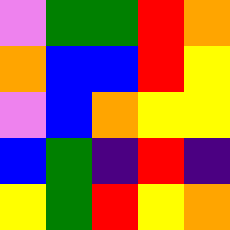[["violet", "green", "green", "red", "orange"], ["orange", "blue", "blue", "red", "yellow"], ["violet", "blue", "orange", "yellow", "yellow"], ["blue", "green", "indigo", "red", "indigo"], ["yellow", "green", "red", "yellow", "orange"]]